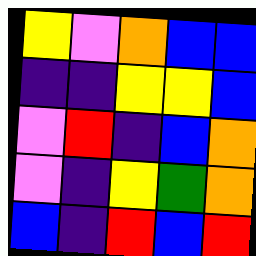[["yellow", "violet", "orange", "blue", "blue"], ["indigo", "indigo", "yellow", "yellow", "blue"], ["violet", "red", "indigo", "blue", "orange"], ["violet", "indigo", "yellow", "green", "orange"], ["blue", "indigo", "red", "blue", "red"]]